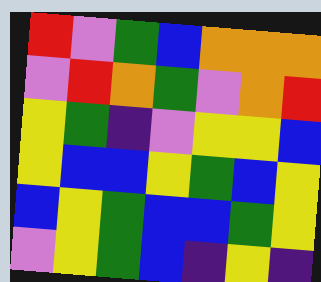[["red", "violet", "green", "blue", "orange", "orange", "orange"], ["violet", "red", "orange", "green", "violet", "orange", "red"], ["yellow", "green", "indigo", "violet", "yellow", "yellow", "blue"], ["yellow", "blue", "blue", "yellow", "green", "blue", "yellow"], ["blue", "yellow", "green", "blue", "blue", "green", "yellow"], ["violet", "yellow", "green", "blue", "indigo", "yellow", "indigo"]]